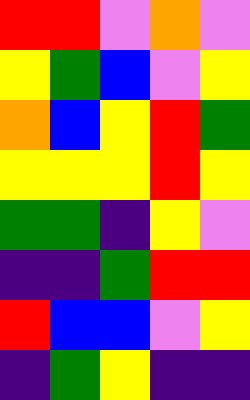[["red", "red", "violet", "orange", "violet"], ["yellow", "green", "blue", "violet", "yellow"], ["orange", "blue", "yellow", "red", "green"], ["yellow", "yellow", "yellow", "red", "yellow"], ["green", "green", "indigo", "yellow", "violet"], ["indigo", "indigo", "green", "red", "red"], ["red", "blue", "blue", "violet", "yellow"], ["indigo", "green", "yellow", "indigo", "indigo"]]